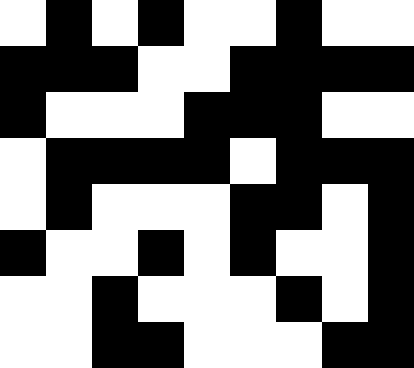[["white", "black", "white", "black", "white", "white", "black", "white", "white"], ["black", "black", "black", "white", "white", "black", "black", "black", "black"], ["black", "white", "white", "white", "black", "black", "black", "white", "white"], ["white", "black", "black", "black", "black", "white", "black", "black", "black"], ["white", "black", "white", "white", "white", "black", "black", "white", "black"], ["black", "white", "white", "black", "white", "black", "white", "white", "black"], ["white", "white", "black", "white", "white", "white", "black", "white", "black"], ["white", "white", "black", "black", "white", "white", "white", "black", "black"]]